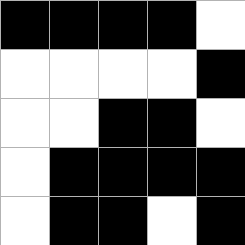[["black", "black", "black", "black", "white"], ["white", "white", "white", "white", "black"], ["white", "white", "black", "black", "white"], ["white", "black", "black", "black", "black"], ["white", "black", "black", "white", "black"]]